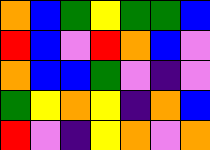[["orange", "blue", "green", "yellow", "green", "green", "blue"], ["red", "blue", "violet", "red", "orange", "blue", "violet"], ["orange", "blue", "blue", "green", "violet", "indigo", "violet"], ["green", "yellow", "orange", "yellow", "indigo", "orange", "blue"], ["red", "violet", "indigo", "yellow", "orange", "violet", "orange"]]